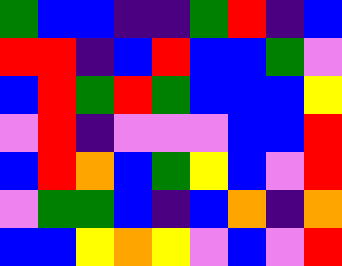[["green", "blue", "blue", "indigo", "indigo", "green", "red", "indigo", "blue"], ["red", "red", "indigo", "blue", "red", "blue", "blue", "green", "violet"], ["blue", "red", "green", "red", "green", "blue", "blue", "blue", "yellow"], ["violet", "red", "indigo", "violet", "violet", "violet", "blue", "blue", "red"], ["blue", "red", "orange", "blue", "green", "yellow", "blue", "violet", "red"], ["violet", "green", "green", "blue", "indigo", "blue", "orange", "indigo", "orange"], ["blue", "blue", "yellow", "orange", "yellow", "violet", "blue", "violet", "red"]]